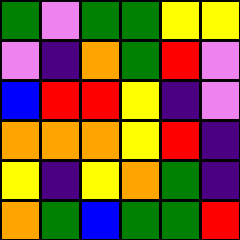[["green", "violet", "green", "green", "yellow", "yellow"], ["violet", "indigo", "orange", "green", "red", "violet"], ["blue", "red", "red", "yellow", "indigo", "violet"], ["orange", "orange", "orange", "yellow", "red", "indigo"], ["yellow", "indigo", "yellow", "orange", "green", "indigo"], ["orange", "green", "blue", "green", "green", "red"]]